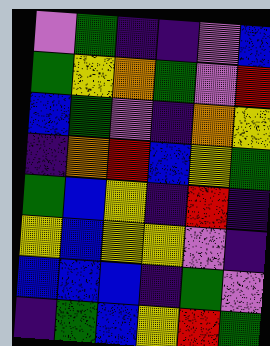[["violet", "green", "indigo", "indigo", "violet", "blue"], ["green", "yellow", "orange", "green", "violet", "red"], ["blue", "green", "violet", "indigo", "orange", "yellow"], ["indigo", "orange", "red", "blue", "yellow", "green"], ["green", "blue", "yellow", "indigo", "red", "indigo"], ["yellow", "blue", "yellow", "yellow", "violet", "indigo"], ["blue", "blue", "blue", "indigo", "green", "violet"], ["indigo", "green", "blue", "yellow", "red", "green"]]